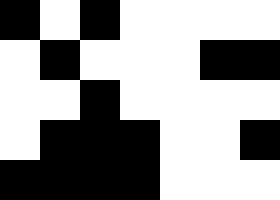[["black", "white", "black", "white", "white", "white", "white"], ["white", "black", "white", "white", "white", "black", "black"], ["white", "white", "black", "white", "white", "white", "white"], ["white", "black", "black", "black", "white", "white", "black"], ["black", "black", "black", "black", "white", "white", "white"]]